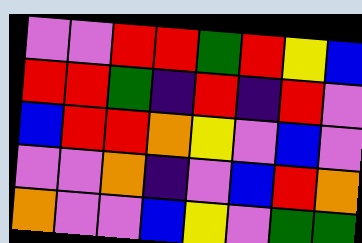[["violet", "violet", "red", "red", "green", "red", "yellow", "blue"], ["red", "red", "green", "indigo", "red", "indigo", "red", "violet"], ["blue", "red", "red", "orange", "yellow", "violet", "blue", "violet"], ["violet", "violet", "orange", "indigo", "violet", "blue", "red", "orange"], ["orange", "violet", "violet", "blue", "yellow", "violet", "green", "green"]]